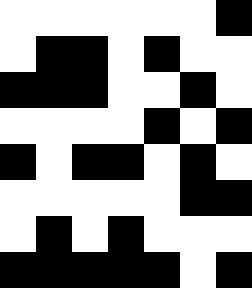[["white", "white", "white", "white", "white", "white", "black"], ["white", "black", "black", "white", "black", "white", "white"], ["black", "black", "black", "white", "white", "black", "white"], ["white", "white", "white", "white", "black", "white", "black"], ["black", "white", "black", "black", "white", "black", "white"], ["white", "white", "white", "white", "white", "black", "black"], ["white", "black", "white", "black", "white", "white", "white"], ["black", "black", "black", "black", "black", "white", "black"]]